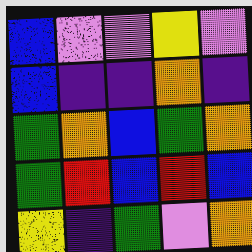[["blue", "violet", "violet", "yellow", "violet"], ["blue", "indigo", "indigo", "orange", "indigo"], ["green", "orange", "blue", "green", "orange"], ["green", "red", "blue", "red", "blue"], ["yellow", "indigo", "green", "violet", "orange"]]